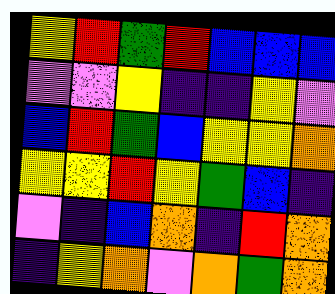[["yellow", "red", "green", "red", "blue", "blue", "blue"], ["violet", "violet", "yellow", "indigo", "indigo", "yellow", "violet"], ["blue", "red", "green", "blue", "yellow", "yellow", "orange"], ["yellow", "yellow", "red", "yellow", "green", "blue", "indigo"], ["violet", "indigo", "blue", "orange", "indigo", "red", "orange"], ["indigo", "yellow", "orange", "violet", "orange", "green", "orange"]]